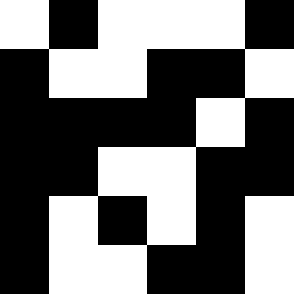[["white", "black", "white", "white", "white", "black"], ["black", "white", "white", "black", "black", "white"], ["black", "black", "black", "black", "white", "black"], ["black", "black", "white", "white", "black", "black"], ["black", "white", "black", "white", "black", "white"], ["black", "white", "white", "black", "black", "white"]]